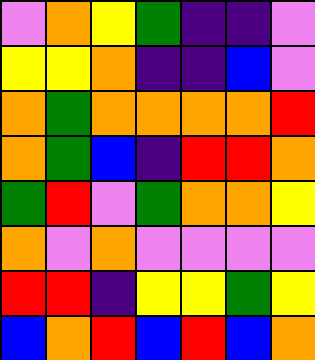[["violet", "orange", "yellow", "green", "indigo", "indigo", "violet"], ["yellow", "yellow", "orange", "indigo", "indigo", "blue", "violet"], ["orange", "green", "orange", "orange", "orange", "orange", "red"], ["orange", "green", "blue", "indigo", "red", "red", "orange"], ["green", "red", "violet", "green", "orange", "orange", "yellow"], ["orange", "violet", "orange", "violet", "violet", "violet", "violet"], ["red", "red", "indigo", "yellow", "yellow", "green", "yellow"], ["blue", "orange", "red", "blue", "red", "blue", "orange"]]